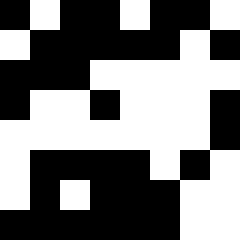[["black", "white", "black", "black", "white", "black", "black", "white"], ["white", "black", "black", "black", "black", "black", "white", "black"], ["black", "black", "black", "white", "white", "white", "white", "white"], ["black", "white", "white", "black", "white", "white", "white", "black"], ["white", "white", "white", "white", "white", "white", "white", "black"], ["white", "black", "black", "black", "black", "white", "black", "white"], ["white", "black", "white", "black", "black", "black", "white", "white"], ["black", "black", "black", "black", "black", "black", "white", "white"]]